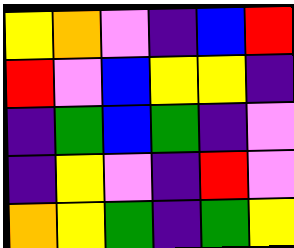[["yellow", "orange", "violet", "indigo", "blue", "red"], ["red", "violet", "blue", "yellow", "yellow", "indigo"], ["indigo", "green", "blue", "green", "indigo", "violet"], ["indigo", "yellow", "violet", "indigo", "red", "violet"], ["orange", "yellow", "green", "indigo", "green", "yellow"]]